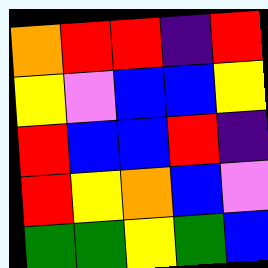[["orange", "red", "red", "indigo", "red"], ["yellow", "violet", "blue", "blue", "yellow"], ["red", "blue", "blue", "red", "indigo"], ["red", "yellow", "orange", "blue", "violet"], ["green", "green", "yellow", "green", "blue"]]